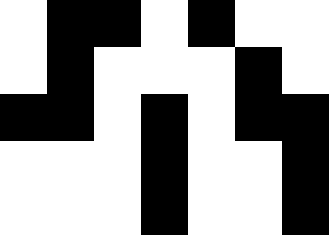[["white", "black", "black", "white", "black", "white", "white"], ["white", "black", "white", "white", "white", "black", "white"], ["black", "black", "white", "black", "white", "black", "black"], ["white", "white", "white", "black", "white", "white", "black"], ["white", "white", "white", "black", "white", "white", "black"]]